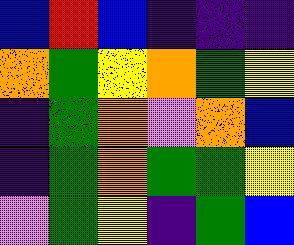[["blue", "red", "blue", "indigo", "indigo", "indigo"], ["orange", "green", "yellow", "orange", "green", "yellow"], ["indigo", "green", "orange", "violet", "orange", "blue"], ["indigo", "green", "orange", "green", "green", "yellow"], ["violet", "green", "yellow", "indigo", "green", "blue"]]